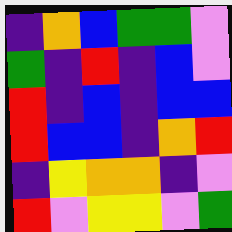[["indigo", "orange", "blue", "green", "green", "violet"], ["green", "indigo", "red", "indigo", "blue", "violet"], ["red", "indigo", "blue", "indigo", "blue", "blue"], ["red", "blue", "blue", "indigo", "orange", "red"], ["indigo", "yellow", "orange", "orange", "indigo", "violet"], ["red", "violet", "yellow", "yellow", "violet", "green"]]